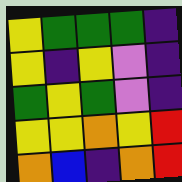[["yellow", "green", "green", "green", "indigo"], ["yellow", "indigo", "yellow", "violet", "indigo"], ["green", "yellow", "green", "violet", "indigo"], ["yellow", "yellow", "orange", "yellow", "red"], ["orange", "blue", "indigo", "orange", "red"]]